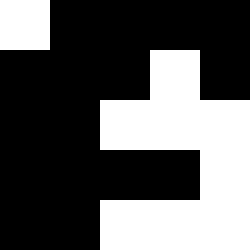[["white", "black", "black", "black", "black"], ["black", "black", "black", "white", "black"], ["black", "black", "white", "white", "white"], ["black", "black", "black", "black", "white"], ["black", "black", "white", "white", "white"]]